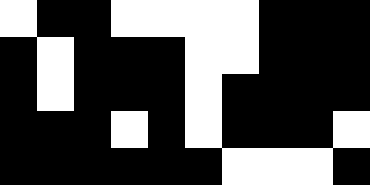[["white", "black", "black", "white", "white", "white", "white", "black", "black", "black"], ["black", "white", "black", "black", "black", "white", "white", "black", "black", "black"], ["black", "white", "black", "black", "black", "white", "black", "black", "black", "black"], ["black", "black", "black", "white", "black", "white", "black", "black", "black", "white"], ["black", "black", "black", "black", "black", "black", "white", "white", "white", "black"]]